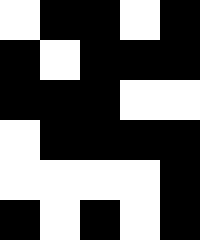[["white", "black", "black", "white", "black"], ["black", "white", "black", "black", "black"], ["black", "black", "black", "white", "white"], ["white", "black", "black", "black", "black"], ["white", "white", "white", "white", "black"], ["black", "white", "black", "white", "black"]]